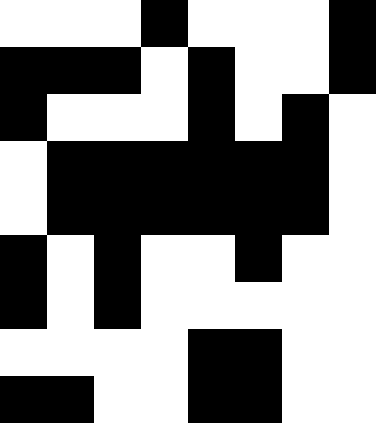[["white", "white", "white", "black", "white", "white", "white", "black"], ["black", "black", "black", "white", "black", "white", "white", "black"], ["black", "white", "white", "white", "black", "white", "black", "white"], ["white", "black", "black", "black", "black", "black", "black", "white"], ["white", "black", "black", "black", "black", "black", "black", "white"], ["black", "white", "black", "white", "white", "black", "white", "white"], ["black", "white", "black", "white", "white", "white", "white", "white"], ["white", "white", "white", "white", "black", "black", "white", "white"], ["black", "black", "white", "white", "black", "black", "white", "white"]]